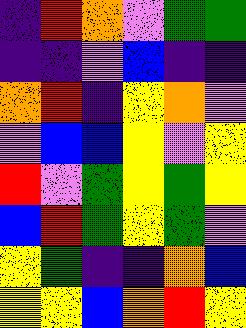[["indigo", "red", "orange", "violet", "green", "green"], ["indigo", "indigo", "violet", "blue", "indigo", "indigo"], ["orange", "red", "indigo", "yellow", "orange", "violet"], ["violet", "blue", "blue", "yellow", "violet", "yellow"], ["red", "violet", "green", "yellow", "green", "yellow"], ["blue", "red", "green", "yellow", "green", "violet"], ["yellow", "green", "indigo", "indigo", "orange", "blue"], ["yellow", "yellow", "blue", "orange", "red", "yellow"]]